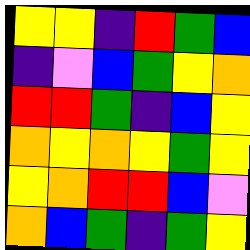[["yellow", "yellow", "indigo", "red", "green", "blue"], ["indigo", "violet", "blue", "green", "yellow", "orange"], ["red", "red", "green", "indigo", "blue", "yellow"], ["orange", "yellow", "orange", "yellow", "green", "yellow"], ["yellow", "orange", "red", "red", "blue", "violet"], ["orange", "blue", "green", "indigo", "green", "yellow"]]